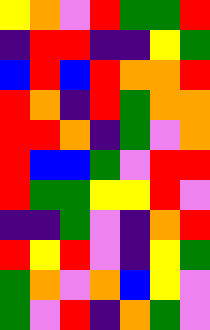[["yellow", "orange", "violet", "red", "green", "green", "red"], ["indigo", "red", "red", "indigo", "indigo", "yellow", "green"], ["blue", "red", "blue", "red", "orange", "orange", "red"], ["red", "orange", "indigo", "red", "green", "orange", "orange"], ["red", "red", "orange", "indigo", "green", "violet", "orange"], ["red", "blue", "blue", "green", "violet", "red", "red"], ["red", "green", "green", "yellow", "yellow", "red", "violet"], ["indigo", "indigo", "green", "violet", "indigo", "orange", "red"], ["red", "yellow", "red", "violet", "indigo", "yellow", "green"], ["green", "orange", "violet", "orange", "blue", "yellow", "violet"], ["green", "violet", "red", "indigo", "orange", "green", "violet"]]